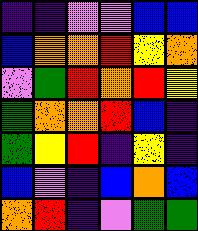[["indigo", "indigo", "violet", "violet", "blue", "blue"], ["blue", "orange", "orange", "red", "yellow", "orange"], ["violet", "green", "red", "orange", "red", "yellow"], ["green", "orange", "orange", "red", "blue", "indigo"], ["green", "yellow", "red", "indigo", "yellow", "indigo"], ["blue", "violet", "indigo", "blue", "orange", "blue"], ["orange", "red", "indigo", "violet", "green", "green"]]